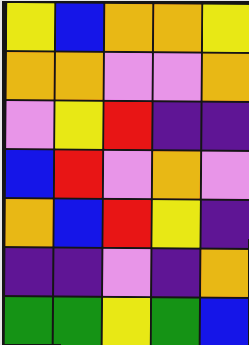[["yellow", "blue", "orange", "orange", "yellow"], ["orange", "orange", "violet", "violet", "orange"], ["violet", "yellow", "red", "indigo", "indigo"], ["blue", "red", "violet", "orange", "violet"], ["orange", "blue", "red", "yellow", "indigo"], ["indigo", "indigo", "violet", "indigo", "orange"], ["green", "green", "yellow", "green", "blue"]]